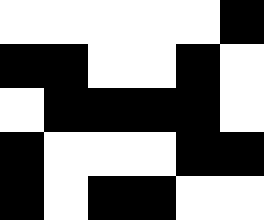[["white", "white", "white", "white", "white", "black"], ["black", "black", "white", "white", "black", "white"], ["white", "black", "black", "black", "black", "white"], ["black", "white", "white", "white", "black", "black"], ["black", "white", "black", "black", "white", "white"]]